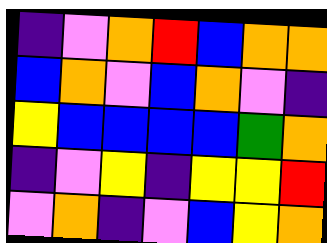[["indigo", "violet", "orange", "red", "blue", "orange", "orange"], ["blue", "orange", "violet", "blue", "orange", "violet", "indigo"], ["yellow", "blue", "blue", "blue", "blue", "green", "orange"], ["indigo", "violet", "yellow", "indigo", "yellow", "yellow", "red"], ["violet", "orange", "indigo", "violet", "blue", "yellow", "orange"]]